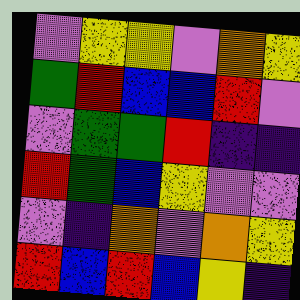[["violet", "yellow", "yellow", "violet", "orange", "yellow"], ["green", "red", "blue", "blue", "red", "violet"], ["violet", "green", "green", "red", "indigo", "indigo"], ["red", "green", "blue", "yellow", "violet", "violet"], ["violet", "indigo", "orange", "violet", "orange", "yellow"], ["red", "blue", "red", "blue", "yellow", "indigo"]]